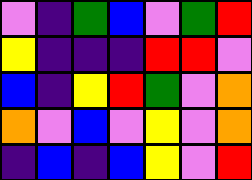[["violet", "indigo", "green", "blue", "violet", "green", "red"], ["yellow", "indigo", "indigo", "indigo", "red", "red", "violet"], ["blue", "indigo", "yellow", "red", "green", "violet", "orange"], ["orange", "violet", "blue", "violet", "yellow", "violet", "orange"], ["indigo", "blue", "indigo", "blue", "yellow", "violet", "red"]]